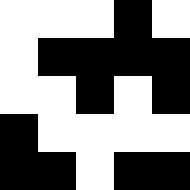[["white", "white", "white", "black", "white"], ["white", "black", "black", "black", "black"], ["white", "white", "black", "white", "black"], ["black", "white", "white", "white", "white"], ["black", "black", "white", "black", "black"]]